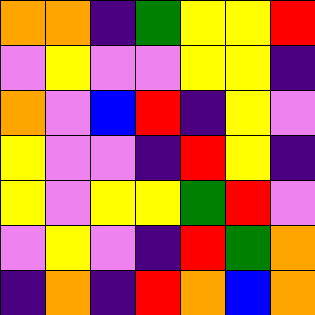[["orange", "orange", "indigo", "green", "yellow", "yellow", "red"], ["violet", "yellow", "violet", "violet", "yellow", "yellow", "indigo"], ["orange", "violet", "blue", "red", "indigo", "yellow", "violet"], ["yellow", "violet", "violet", "indigo", "red", "yellow", "indigo"], ["yellow", "violet", "yellow", "yellow", "green", "red", "violet"], ["violet", "yellow", "violet", "indigo", "red", "green", "orange"], ["indigo", "orange", "indigo", "red", "orange", "blue", "orange"]]